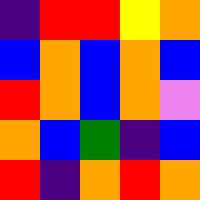[["indigo", "red", "red", "yellow", "orange"], ["blue", "orange", "blue", "orange", "blue"], ["red", "orange", "blue", "orange", "violet"], ["orange", "blue", "green", "indigo", "blue"], ["red", "indigo", "orange", "red", "orange"]]